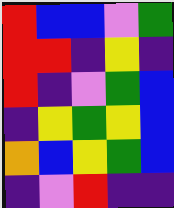[["red", "blue", "blue", "violet", "green"], ["red", "red", "indigo", "yellow", "indigo"], ["red", "indigo", "violet", "green", "blue"], ["indigo", "yellow", "green", "yellow", "blue"], ["orange", "blue", "yellow", "green", "blue"], ["indigo", "violet", "red", "indigo", "indigo"]]